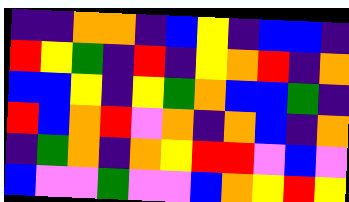[["indigo", "indigo", "orange", "orange", "indigo", "blue", "yellow", "indigo", "blue", "blue", "indigo"], ["red", "yellow", "green", "indigo", "red", "indigo", "yellow", "orange", "red", "indigo", "orange"], ["blue", "blue", "yellow", "indigo", "yellow", "green", "orange", "blue", "blue", "green", "indigo"], ["red", "blue", "orange", "red", "violet", "orange", "indigo", "orange", "blue", "indigo", "orange"], ["indigo", "green", "orange", "indigo", "orange", "yellow", "red", "red", "violet", "blue", "violet"], ["blue", "violet", "violet", "green", "violet", "violet", "blue", "orange", "yellow", "red", "yellow"]]